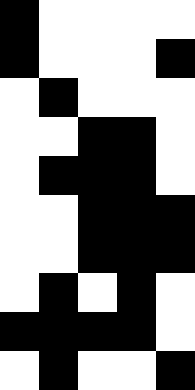[["black", "white", "white", "white", "white"], ["black", "white", "white", "white", "black"], ["white", "black", "white", "white", "white"], ["white", "white", "black", "black", "white"], ["white", "black", "black", "black", "white"], ["white", "white", "black", "black", "black"], ["white", "white", "black", "black", "black"], ["white", "black", "white", "black", "white"], ["black", "black", "black", "black", "white"], ["white", "black", "white", "white", "black"]]